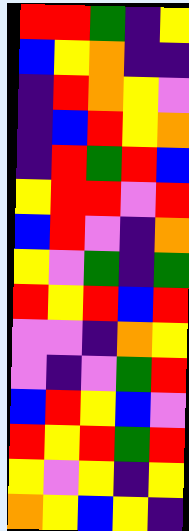[["red", "red", "green", "indigo", "yellow"], ["blue", "yellow", "orange", "indigo", "indigo"], ["indigo", "red", "orange", "yellow", "violet"], ["indigo", "blue", "red", "yellow", "orange"], ["indigo", "red", "green", "red", "blue"], ["yellow", "red", "red", "violet", "red"], ["blue", "red", "violet", "indigo", "orange"], ["yellow", "violet", "green", "indigo", "green"], ["red", "yellow", "red", "blue", "red"], ["violet", "violet", "indigo", "orange", "yellow"], ["violet", "indigo", "violet", "green", "red"], ["blue", "red", "yellow", "blue", "violet"], ["red", "yellow", "red", "green", "red"], ["yellow", "violet", "yellow", "indigo", "yellow"], ["orange", "yellow", "blue", "yellow", "indigo"]]